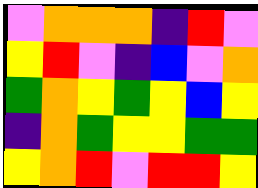[["violet", "orange", "orange", "orange", "indigo", "red", "violet"], ["yellow", "red", "violet", "indigo", "blue", "violet", "orange"], ["green", "orange", "yellow", "green", "yellow", "blue", "yellow"], ["indigo", "orange", "green", "yellow", "yellow", "green", "green"], ["yellow", "orange", "red", "violet", "red", "red", "yellow"]]